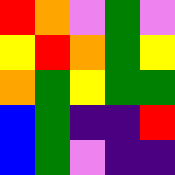[["red", "orange", "violet", "green", "violet"], ["yellow", "red", "orange", "green", "yellow"], ["orange", "green", "yellow", "green", "green"], ["blue", "green", "indigo", "indigo", "red"], ["blue", "green", "violet", "indigo", "indigo"]]